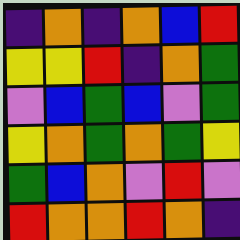[["indigo", "orange", "indigo", "orange", "blue", "red"], ["yellow", "yellow", "red", "indigo", "orange", "green"], ["violet", "blue", "green", "blue", "violet", "green"], ["yellow", "orange", "green", "orange", "green", "yellow"], ["green", "blue", "orange", "violet", "red", "violet"], ["red", "orange", "orange", "red", "orange", "indigo"]]